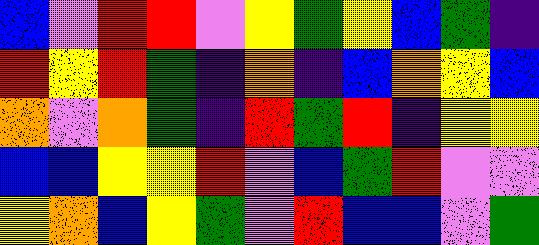[["blue", "violet", "red", "red", "violet", "yellow", "green", "yellow", "blue", "green", "indigo"], ["red", "yellow", "red", "green", "indigo", "orange", "indigo", "blue", "orange", "yellow", "blue"], ["orange", "violet", "orange", "green", "indigo", "red", "green", "red", "indigo", "yellow", "yellow"], ["blue", "blue", "yellow", "yellow", "red", "violet", "blue", "green", "red", "violet", "violet"], ["yellow", "orange", "blue", "yellow", "green", "violet", "red", "blue", "blue", "violet", "green"]]